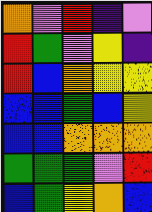[["orange", "violet", "red", "indigo", "violet"], ["red", "green", "violet", "yellow", "indigo"], ["red", "blue", "orange", "yellow", "yellow"], ["blue", "blue", "green", "blue", "yellow"], ["blue", "blue", "orange", "orange", "orange"], ["green", "green", "green", "violet", "red"], ["blue", "green", "yellow", "orange", "blue"]]